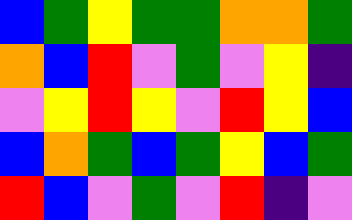[["blue", "green", "yellow", "green", "green", "orange", "orange", "green"], ["orange", "blue", "red", "violet", "green", "violet", "yellow", "indigo"], ["violet", "yellow", "red", "yellow", "violet", "red", "yellow", "blue"], ["blue", "orange", "green", "blue", "green", "yellow", "blue", "green"], ["red", "blue", "violet", "green", "violet", "red", "indigo", "violet"]]